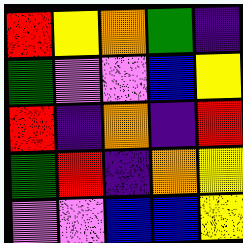[["red", "yellow", "orange", "green", "indigo"], ["green", "violet", "violet", "blue", "yellow"], ["red", "indigo", "orange", "indigo", "red"], ["green", "red", "indigo", "orange", "yellow"], ["violet", "violet", "blue", "blue", "yellow"]]